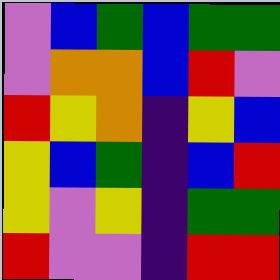[["violet", "blue", "green", "blue", "green", "green"], ["violet", "orange", "orange", "blue", "red", "violet"], ["red", "yellow", "orange", "indigo", "yellow", "blue"], ["yellow", "blue", "green", "indigo", "blue", "red"], ["yellow", "violet", "yellow", "indigo", "green", "green"], ["red", "violet", "violet", "indigo", "red", "red"]]